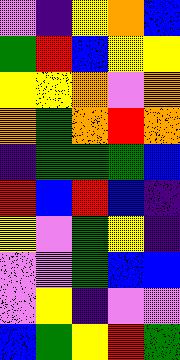[["violet", "indigo", "yellow", "orange", "blue"], ["green", "red", "blue", "yellow", "yellow"], ["yellow", "yellow", "orange", "violet", "orange"], ["orange", "green", "orange", "red", "orange"], ["indigo", "green", "green", "green", "blue"], ["red", "blue", "red", "blue", "indigo"], ["yellow", "violet", "green", "yellow", "indigo"], ["violet", "violet", "green", "blue", "blue"], ["violet", "yellow", "indigo", "violet", "violet"], ["blue", "green", "yellow", "red", "green"]]